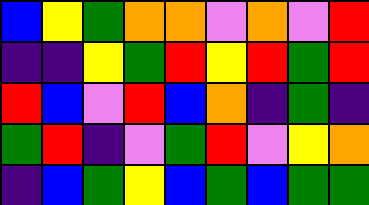[["blue", "yellow", "green", "orange", "orange", "violet", "orange", "violet", "red"], ["indigo", "indigo", "yellow", "green", "red", "yellow", "red", "green", "red"], ["red", "blue", "violet", "red", "blue", "orange", "indigo", "green", "indigo"], ["green", "red", "indigo", "violet", "green", "red", "violet", "yellow", "orange"], ["indigo", "blue", "green", "yellow", "blue", "green", "blue", "green", "green"]]